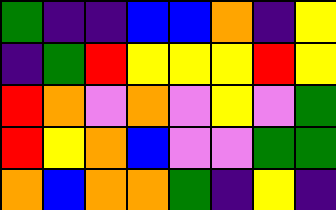[["green", "indigo", "indigo", "blue", "blue", "orange", "indigo", "yellow"], ["indigo", "green", "red", "yellow", "yellow", "yellow", "red", "yellow"], ["red", "orange", "violet", "orange", "violet", "yellow", "violet", "green"], ["red", "yellow", "orange", "blue", "violet", "violet", "green", "green"], ["orange", "blue", "orange", "orange", "green", "indigo", "yellow", "indigo"]]